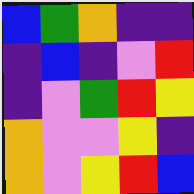[["blue", "green", "orange", "indigo", "indigo"], ["indigo", "blue", "indigo", "violet", "red"], ["indigo", "violet", "green", "red", "yellow"], ["orange", "violet", "violet", "yellow", "indigo"], ["orange", "violet", "yellow", "red", "blue"]]